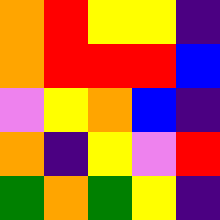[["orange", "red", "yellow", "yellow", "indigo"], ["orange", "red", "red", "red", "blue"], ["violet", "yellow", "orange", "blue", "indigo"], ["orange", "indigo", "yellow", "violet", "red"], ["green", "orange", "green", "yellow", "indigo"]]